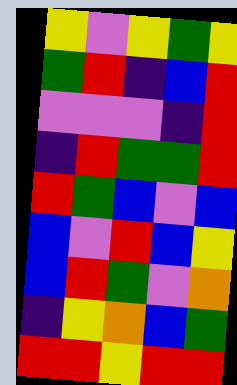[["yellow", "violet", "yellow", "green", "yellow"], ["green", "red", "indigo", "blue", "red"], ["violet", "violet", "violet", "indigo", "red"], ["indigo", "red", "green", "green", "red"], ["red", "green", "blue", "violet", "blue"], ["blue", "violet", "red", "blue", "yellow"], ["blue", "red", "green", "violet", "orange"], ["indigo", "yellow", "orange", "blue", "green"], ["red", "red", "yellow", "red", "red"]]